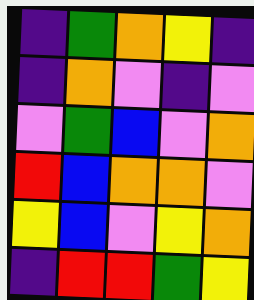[["indigo", "green", "orange", "yellow", "indigo"], ["indigo", "orange", "violet", "indigo", "violet"], ["violet", "green", "blue", "violet", "orange"], ["red", "blue", "orange", "orange", "violet"], ["yellow", "blue", "violet", "yellow", "orange"], ["indigo", "red", "red", "green", "yellow"]]